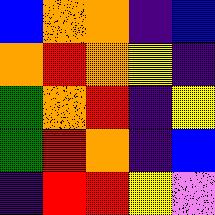[["blue", "orange", "orange", "indigo", "blue"], ["orange", "red", "orange", "yellow", "indigo"], ["green", "orange", "red", "indigo", "yellow"], ["green", "red", "orange", "indigo", "blue"], ["indigo", "red", "red", "yellow", "violet"]]